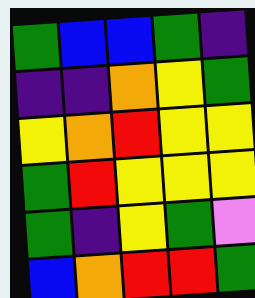[["green", "blue", "blue", "green", "indigo"], ["indigo", "indigo", "orange", "yellow", "green"], ["yellow", "orange", "red", "yellow", "yellow"], ["green", "red", "yellow", "yellow", "yellow"], ["green", "indigo", "yellow", "green", "violet"], ["blue", "orange", "red", "red", "green"]]